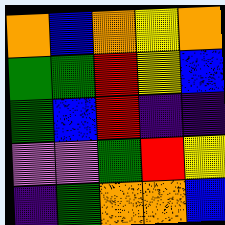[["orange", "blue", "orange", "yellow", "orange"], ["green", "green", "red", "yellow", "blue"], ["green", "blue", "red", "indigo", "indigo"], ["violet", "violet", "green", "red", "yellow"], ["indigo", "green", "orange", "orange", "blue"]]